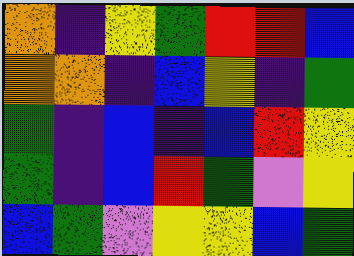[["orange", "indigo", "yellow", "green", "red", "red", "blue"], ["orange", "orange", "indigo", "blue", "yellow", "indigo", "green"], ["green", "indigo", "blue", "indigo", "blue", "red", "yellow"], ["green", "indigo", "blue", "red", "green", "violet", "yellow"], ["blue", "green", "violet", "yellow", "yellow", "blue", "green"]]